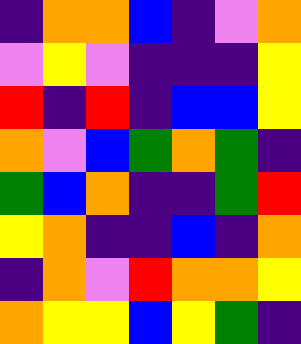[["indigo", "orange", "orange", "blue", "indigo", "violet", "orange"], ["violet", "yellow", "violet", "indigo", "indigo", "indigo", "yellow"], ["red", "indigo", "red", "indigo", "blue", "blue", "yellow"], ["orange", "violet", "blue", "green", "orange", "green", "indigo"], ["green", "blue", "orange", "indigo", "indigo", "green", "red"], ["yellow", "orange", "indigo", "indigo", "blue", "indigo", "orange"], ["indigo", "orange", "violet", "red", "orange", "orange", "yellow"], ["orange", "yellow", "yellow", "blue", "yellow", "green", "indigo"]]